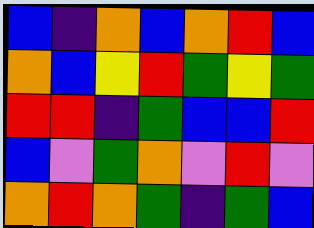[["blue", "indigo", "orange", "blue", "orange", "red", "blue"], ["orange", "blue", "yellow", "red", "green", "yellow", "green"], ["red", "red", "indigo", "green", "blue", "blue", "red"], ["blue", "violet", "green", "orange", "violet", "red", "violet"], ["orange", "red", "orange", "green", "indigo", "green", "blue"]]